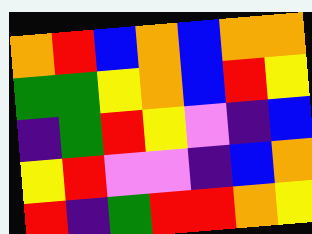[["orange", "red", "blue", "orange", "blue", "orange", "orange"], ["green", "green", "yellow", "orange", "blue", "red", "yellow"], ["indigo", "green", "red", "yellow", "violet", "indigo", "blue"], ["yellow", "red", "violet", "violet", "indigo", "blue", "orange"], ["red", "indigo", "green", "red", "red", "orange", "yellow"]]